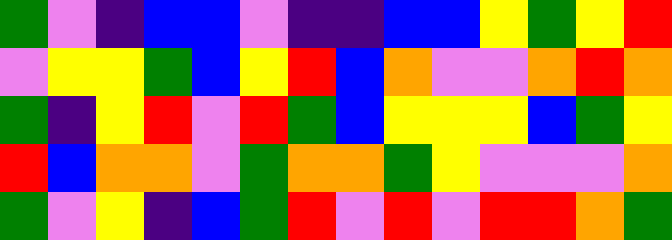[["green", "violet", "indigo", "blue", "blue", "violet", "indigo", "indigo", "blue", "blue", "yellow", "green", "yellow", "red"], ["violet", "yellow", "yellow", "green", "blue", "yellow", "red", "blue", "orange", "violet", "violet", "orange", "red", "orange"], ["green", "indigo", "yellow", "red", "violet", "red", "green", "blue", "yellow", "yellow", "yellow", "blue", "green", "yellow"], ["red", "blue", "orange", "orange", "violet", "green", "orange", "orange", "green", "yellow", "violet", "violet", "violet", "orange"], ["green", "violet", "yellow", "indigo", "blue", "green", "red", "violet", "red", "violet", "red", "red", "orange", "green"]]